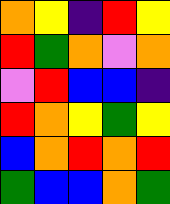[["orange", "yellow", "indigo", "red", "yellow"], ["red", "green", "orange", "violet", "orange"], ["violet", "red", "blue", "blue", "indigo"], ["red", "orange", "yellow", "green", "yellow"], ["blue", "orange", "red", "orange", "red"], ["green", "blue", "blue", "orange", "green"]]